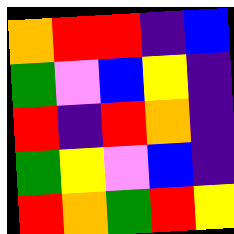[["orange", "red", "red", "indigo", "blue"], ["green", "violet", "blue", "yellow", "indigo"], ["red", "indigo", "red", "orange", "indigo"], ["green", "yellow", "violet", "blue", "indigo"], ["red", "orange", "green", "red", "yellow"]]